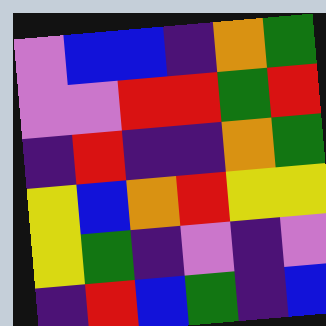[["violet", "blue", "blue", "indigo", "orange", "green"], ["violet", "violet", "red", "red", "green", "red"], ["indigo", "red", "indigo", "indigo", "orange", "green"], ["yellow", "blue", "orange", "red", "yellow", "yellow"], ["yellow", "green", "indigo", "violet", "indigo", "violet"], ["indigo", "red", "blue", "green", "indigo", "blue"]]